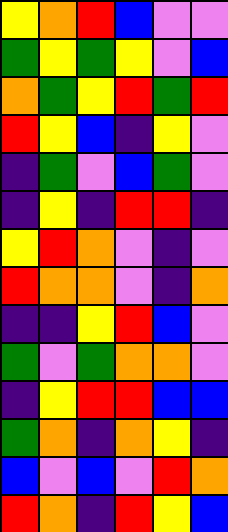[["yellow", "orange", "red", "blue", "violet", "violet"], ["green", "yellow", "green", "yellow", "violet", "blue"], ["orange", "green", "yellow", "red", "green", "red"], ["red", "yellow", "blue", "indigo", "yellow", "violet"], ["indigo", "green", "violet", "blue", "green", "violet"], ["indigo", "yellow", "indigo", "red", "red", "indigo"], ["yellow", "red", "orange", "violet", "indigo", "violet"], ["red", "orange", "orange", "violet", "indigo", "orange"], ["indigo", "indigo", "yellow", "red", "blue", "violet"], ["green", "violet", "green", "orange", "orange", "violet"], ["indigo", "yellow", "red", "red", "blue", "blue"], ["green", "orange", "indigo", "orange", "yellow", "indigo"], ["blue", "violet", "blue", "violet", "red", "orange"], ["red", "orange", "indigo", "red", "yellow", "blue"]]